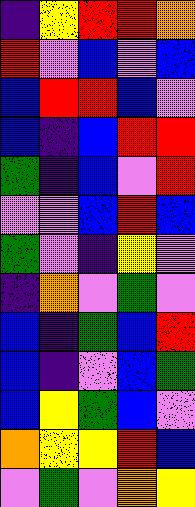[["indigo", "yellow", "red", "red", "orange"], ["red", "violet", "blue", "violet", "blue"], ["blue", "red", "red", "blue", "violet"], ["blue", "indigo", "blue", "red", "red"], ["green", "indigo", "blue", "violet", "red"], ["violet", "violet", "blue", "red", "blue"], ["green", "violet", "indigo", "yellow", "violet"], ["indigo", "orange", "violet", "green", "violet"], ["blue", "indigo", "green", "blue", "red"], ["blue", "indigo", "violet", "blue", "green"], ["blue", "yellow", "green", "blue", "violet"], ["orange", "yellow", "yellow", "red", "blue"], ["violet", "green", "violet", "orange", "yellow"]]